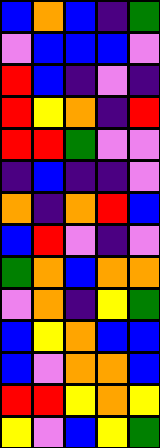[["blue", "orange", "blue", "indigo", "green"], ["violet", "blue", "blue", "blue", "violet"], ["red", "blue", "indigo", "violet", "indigo"], ["red", "yellow", "orange", "indigo", "red"], ["red", "red", "green", "violet", "violet"], ["indigo", "blue", "indigo", "indigo", "violet"], ["orange", "indigo", "orange", "red", "blue"], ["blue", "red", "violet", "indigo", "violet"], ["green", "orange", "blue", "orange", "orange"], ["violet", "orange", "indigo", "yellow", "green"], ["blue", "yellow", "orange", "blue", "blue"], ["blue", "violet", "orange", "orange", "blue"], ["red", "red", "yellow", "orange", "yellow"], ["yellow", "violet", "blue", "yellow", "green"]]